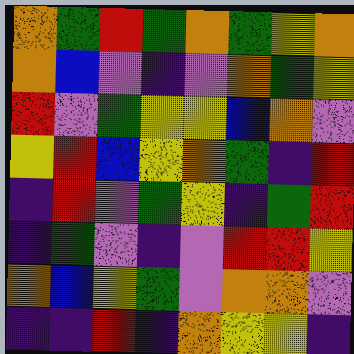[["orange", "green", "red", "green", "orange", "green", "yellow", "orange"], ["orange", "blue", "violet", "indigo", "violet", "orange", "green", "yellow"], ["red", "violet", "green", "yellow", "yellow", "blue", "orange", "violet"], ["yellow", "red", "blue", "yellow", "orange", "green", "indigo", "red"], ["indigo", "red", "violet", "green", "yellow", "indigo", "green", "red"], ["indigo", "green", "violet", "indigo", "violet", "red", "red", "yellow"], ["orange", "blue", "yellow", "green", "violet", "orange", "orange", "violet"], ["indigo", "indigo", "red", "indigo", "orange", "yellow", "yellow", "indigo"]]